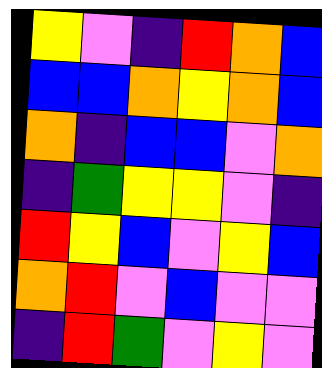[["yellow", "violet", "indigo", "red", "orange", "blue"], ["blue", "blue", "orange", "yellow", "orange", "blue"], ["orange", "indigo", "blue", "blue", "violet", "orange"], ["indigo", "green", "yellow", "yellow", "violet", "indigo"], ["red", "yellow", "blue", "violet", "yellow", "blue"], ["orange", "red", "violet", "blue", "violet", "violet"], ["indigo", "red", "green", "violet", "yellow", "violet"]]